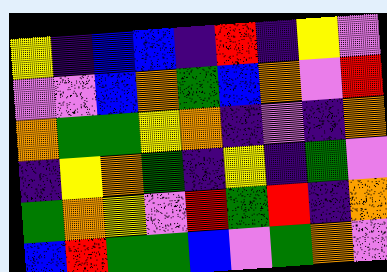[["yellow", "indigo", "blue", "blue", "indigo", "red", "indigo", "yellow", "violet"], ["violet", "violet", "blue", "orange", "green", "blue", "orange", "violet", "red"], ["orange", "green", "green", "yellow", "orange", "indigo", "violet", "indigo", "orange"], ["indigo", "yellow", "orange", "green", "indigo", "yellow", "indigo", "green", "violet"], ["green", "orange", "yellow", "violet", "red", "green", "red", "indigo", "orange"], ["blue", "red", "green", "green", "blue", "violet", "green", "orange", "violet"]]